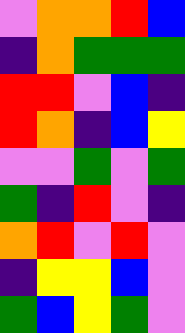[["violet", "orange", "orange", "red", "blue"], ["indigo", "orange", "green", "green", "green"], ["red", "red", "violet", "blue", "indigo"], ["red", "orange", "indigo", "blue", "yellow"], ["violet", "violet", "green", "violet", "green"], ["green", "indigo", "red", "violet", "indigo"], ["orange", "red", "violet", "red", "violet"], ["indigo", "yellow", "yellow", "blue", "violet"], ["green", "blue", "yellow", "green", "violet"]]